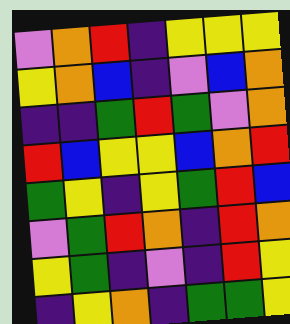[["violet", "orange", "red", "indigo", "yellow", "yellow", "yellow"], ["yellow", "orange", "blue", "indigo", "violet", "blue", "orange"], ["indigo", "indigo", "green", "red", "green", "violet", "orange"], ["red", "blue", "yellow", "yellow", "blue", "orange", "red"], ["green", "yellow", "indigo", "yellow", "green", "red", "blue"], ["violet", "green", "red", "orange", "indigo", "red", "orange"], ["yellow", "green", "indigo", "violet", "indigo", "red", "yellow"], ["indigo", "yellow", "orange", "indigo", "green", "green", "yellow"]]